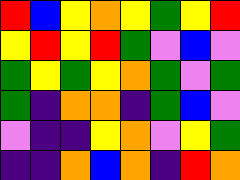[["red", "blue", "yellow", "orange", "yellow", "green", "yellow", "red"], ["yellow", "red", "yellow", "red", "green", "violet", "blue", "violet"], ["green", "yellow", "green", "yellow", "orange", "green", "violet", "green"], ["green", "indigo", "orange", "orange", "indigo", "green", "blue", "violet"], ["violet", "indigo", "indigo", "yellow", "orange", "violet", "yellow", "green"], ["indigo", "indigo", "orange", "blue", "orange", "indigo", "red", "orange"]]